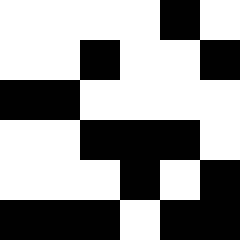[["white", "white", "white", "white", "black", "white"], ["white", "white", "black", "white", "white", "black"], ["black", "black", "white", "white", "white", "white"], ["white", "white", "black", "black", "black", "white"], ["white", "white", "white", "black", "white", "black"], ["black", "black", "black", "white", "black", "black"]]